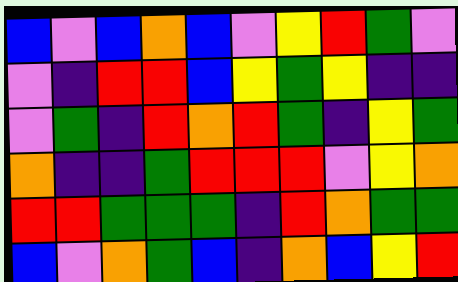[["blue", "violet", "blue", "orange", "blue", "violet", "yellow", "red", "green", "violet"], ["violet", "indigo", "red", "red", "blue", "yellow", "green", "yellow", "indigo", "indigo"], ["violet", "green", "indigo", "red", "orange", "red", "green", "indigo", "yellow", "green"], ["orange", "indigo", "indigo", "green", "red", "red", "red", "violet", "yellow", "orange"], ["red", "red", "green", "green", "green", "indigo", "red", "orange", "green", "green"], ["blue", "violet", "orange", "green", "blue", "indigo", "orange", "blue", "yellow", "red"]]